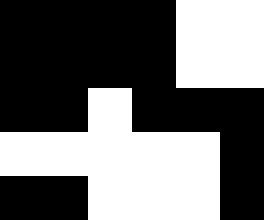[["black", "black", "black", "black", "white", "white"], ["black", "black", "black", "black", "white", "white"], ["black", "black", "white", "black", "black", "black"], ["white", "white", "white", "white", "white", "black"], ["black", "black", "white", "white", "white", "black"]]